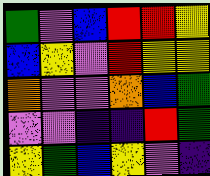[["green", "violet", "blue", "red", "red", "yellow"], ["blue", "yellow", "violet", "red", "yellow", "yellow"], ["orange", "violet", "violet", "orange", "blue", "green"], ["violet", "violet", "indigo", "indigo", "red", "green"], ["yellow", "green", "blue", "yellow", "violet", "indigo"]]